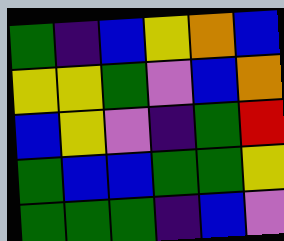[["green", "indigo", "blue", "yellow", "orange", "blue"], ["yellow", "yellow", "green", "violet", "blue", "orange"], ["blue", "yellow", "violet", "indigo", "green", "red"], ["green", "blue", "blue", "green", "green", "yellow"], ["green", "green", "green", "indigo", "blue", "violet"]]